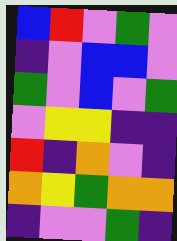[["blue", "red", "violet", "green", "violet"], ["indigo", "violet", "blue", "blue", "violet"], ["green", "violet", "blue", "violet", "green"], ["violet", "yellow", "yellow", "indigo", "indigo"], ["red", "indigo", "orange", "violet", "indigo"], ["orange", "yellow", "green", "orange", "orange"], ["indigo", "violet", "violet", "green", "indigo"]]